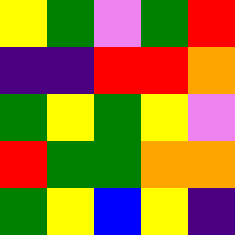[["yellow", "green", "violet", "green", "red"], ["indigo", "indigo", "red", "red", "orange"], ["green", "yellow", "green", "yellow", "violet"], ["red", "green", "green", "orange", "orange"], ["green", "yellow", "blue", "yellow", "indigo"]]